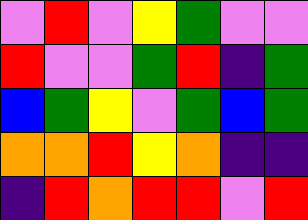[["violet", "red", "violet", "yellow", "green", "violet", "violet"], ["red", "violet", "violet", "green", "red", "indigo", "green"], ["blue", "green", "yellow", "violet", "green", "blue", "green"], ["orange", "orange", "red", "yellow", "orange", "indigo", "indigo"], ["indigo", "red", "orange", "red", "red", "violet", "red"]]